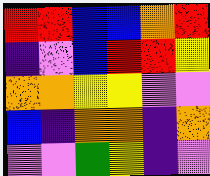[["red", "red", "blue", "blue", "orange", "red"], ["indigo", "violet", "blue", "red", "red", "yellow"], ["orange", "orange", "yellow", "yellow", "violet", "violet"], ["blue", "indigo", "orange", "orange", "indigo", "orange"], ["violet", "violet", "green", "yellow", "indigo", "violet"]]